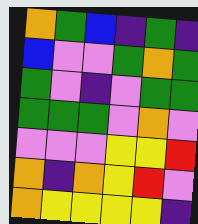[["orange", "green", "blue", "indigo", "green", "indigo"], ["blue", "violet", "violet", "green", "orange", "green"], ["green", "violet", "indigo", "violet", "green", "green"], ["green", "green", "green", "violet", "orange", "violet"], ["violet", "violet", "violet", "yellow", "yellow", "red"], ["orange", "indigo", "orange", "yellow", "red", "violet"], ["orange", "yellow", "yellow", "yellow", "yellow", "indigo"]]